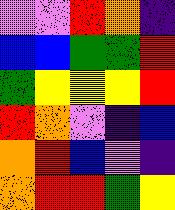[["violet", "violet", "red", "orange", "indigo"], ["blue", "blue", "green", "green", "red"], ["green", "yellow", "yellow", "yellow", "red"], ["red", "orange", "violet", "indigo", "blue"], ["orange", "red", "blue", "violet", "indigo"], ["orange", "red", "red", "green", "yellow"]]